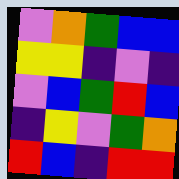[["violet", "orange", "green", "blue", "blue"], ["yellow", "yellow", "indigo", "violet", "indigo"], ["violet", "blue", "green", "red", "blue"], ["indigo", "yellow", "violet", "green", "orange"], ["red", "blue", "indigo", "red", "red"]]